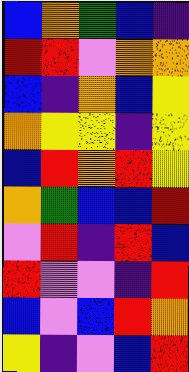[["blue", "orange", "green", "blue", "indigo"], ["red", "red", "violet", "orange", "orange"], ["blue", "indigo", "orange", "blue", "yellow"], ["orange", "yellow", "yellow", "indigo", "yellow"], ["blue", "red", "orange", "red", "yellow"], ["orange", "green", "blue", "blue", "red"], ["violet", "red", "indigo", "red", "blue"], ["red", "violet", "violet", "indigo", "red"], ["blue", "violet", "blue", "red", "orange"], ["yellow", "indigo", "violet", "blue", "red"]]